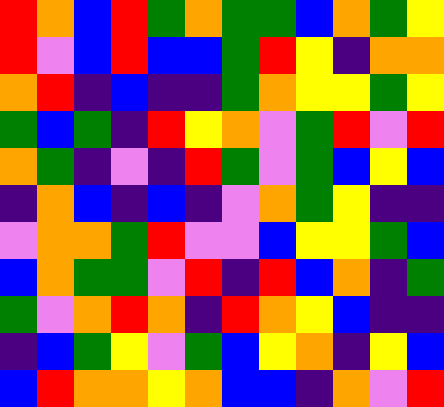[["red", "orange", "blue", "red", "green", "orange", "green", "green", "blue", "orange", "green", "yellow"], ["red", "violet", "blue", "red", "blue", "blue", "green", "red", "yellow", "indigo", "orange", "orange"], ["orange", "red", "indigo", "blue", "indigo", "indigo", "green", "orange", "yellow", "yellow", "green", "yellow"], ["green", "blue", "green", "indigo", "red", "yellow", "orange", "violet", "green", "red", "violet", "red"], ["orange", "green", "indigo", "violet", "indigo", "red", "green", "violet", "green", "blue", "yellow", "blue"], ["indigo", "orange", "blue", "indigo", "blue", "indigo", "violet", "orange", "green", "yellow", "indigo", "indigo"], ["violet", "orange", "orange", "green", "red", "violet", "violet", "blue", "yellow", "yellow", "green", "blue"], ["blue", "orange", "green", "green", "violet", "red", "indigo", "red", "blue", "orange", "indigo", "green"], ["green", "violet", "orange", "red", "orange", "indigo", "red", "orange", "yellow", "blue", "indigo", "indigo"], ["indigo", "blue", "green", "yellow", "violet", "green", "blue", "yellow", "orange", "indigo", "yellow", "blue"], ["blue", "red", "orange", "orange", "yellow", "orange", "blue", "blue", "indigo", "orange", "violet", "red"]]